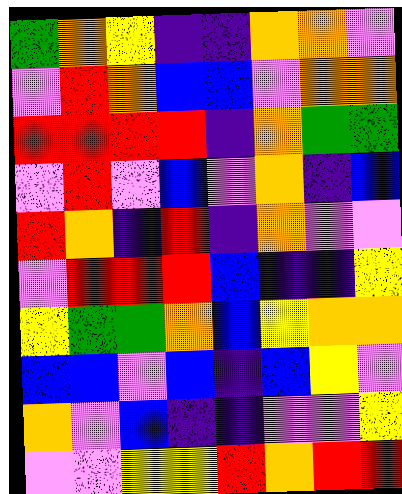[["green", "orange", "yellow", "indigo", "indigo", "orange", "orange", "violet"], ["violet", "red", "orange", "blue", "blue", "violet", "orange", "orange"], ["red", "red", "red", "red", "indigo", "orange", "green", "green"], ["violet", "red", "violet", "blue", "violet", "orange", "indigo", "blue"], ["red", "orange", "indigo", "red", "indigo", "orange", "violet", "violet"], ["violet", "red", "red", "red", "blue", "indigo", "indigo", "yellow"], ["yellow", "green", "green", "orange", "blue", "yellow", "orange", "orange"], ["blue", "blue", "violet", "blue", "indigo", "blue", "yellow", "violet"], ["orange", "violet", "blue", "indigo", "indigo", "violet", "violet", "yellow"], ["violet", "violet", "yellow", "yellow", "red", "orange", "red", "red"]]